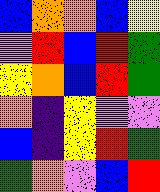[["blue", "orange", "orange", "blue", "yellow"], ["violet", "red", "blue", "red", "green"], ["yellow", "orange", "blue", "red", "green"], ["orange", "indigo", "yellow", "violet", "violet"], ["blue", "indigo", "yellow", "red", "green"], ["green", "orange", "violet", "blue", "red"]]